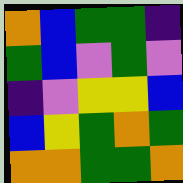[["orange", "blue", "green", "green", "indigo"], ["green", "blue", "violet", "green", "violet"], ["indigo", "violet", "yellow", "yellow", "blue"], ["blue", "yellow", "green", "orange", "green"], ["orange", "orange", "green", "green", "orange"]]